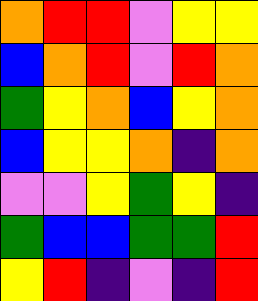[["orange", "red", "red", "violet", "yellow", "yellow"], ["blue", "orange", "red", "violet", "red", "orange"], ["green", "yellow", "orange", "blue", "yellow", "orange"], ["blue", "yellow", "yellow", "orange", "indigo", "orange"], ["violet", "violet", "yellow", "green", "yellow", "indigo"], ["green", "blue", "blue", "green", "green", "red"], ["yellow", "red", "indigo", "violet", "indigo", "red"]]